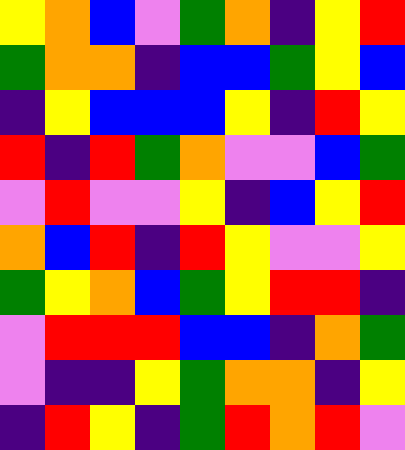[["yellow", "orange", "blue", "violet", "green", "orange", "indigo", "yellow", "red"], ["green", "orange", "orange", "indigo", "blue", "blue", "green", "yellow", "blue"], ["indigo", "yellow", "blue", "blue", "blue", "yellow", "indigo", "red", "yellow"], ["red", "indigo", "red", "green", "orange", "violet", "violet", "blue", "green"], ["violet", "red", "violet", "violet", "yellow", "indigo", "blue", "yellow", "red"], ["orange", "blue", "red", "indigo", "red", "yellow", "violet", "violet", "yellow"], ["green", "yellow", "orange", "blue", "green", "yellow", "red", "red", "indigo"], ["violet", "red", "red", "red", "blue", "blue", "indigo", "orange", "green"], ["violet", "indigo", "indigo", "yellow", "green", "orange", "orange", "indigo", "yellow"], ["indigo", "red", "yellow", "indigo", "green", "red", "orange", "red", "violet"]]